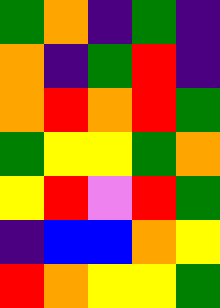[["green", "orange", "indigo", "green", "indigo"], ["orange", "indigo", "green", "red", "indigo"], ["orange", "red", "orange", "red", "green"], ["green", "yellow", "yellow", "green", "orange"], ["yellow", "red", "violet", "red", "green"], ["indigo", "blue", "blue", "orange", "yellow"], ["red", "orange", "yellow", "yellow", "green"]]